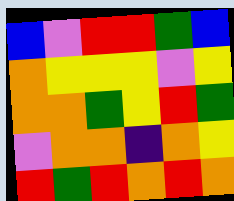[["blue", "violet", "red", "red", "green", "blue"], ["orange", "yellow", "yellow", "yellow", "violet", "yellow"], ["orange", "orange", "green", "yellow", "red", "green"], ["violet", "orange", "orange", "indigo", "orange", "yellow"], ["red", "green", "red", "orange", "red", "orange"]]